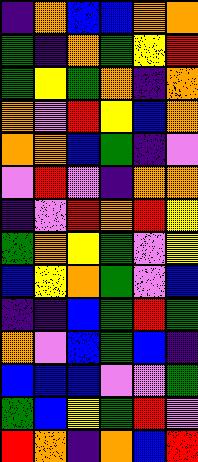[["indigo", "orange", "blue", "blue", "orange", "orange"], ["green", "indigo", "orange", "green", "yellow", "red"], ["green", "yellow", "green", "orange", "indigo", "orange"], ["orange", "violet", "red", "yellow", "blue", "orange"], ["orange", "orange", "blue", "green", "indigo", "violet"], ["violet", "red", "violet", "indigo", "orange", "orange"], ["indigo", "violet", "red", "orange", "red", "yellow"], ["green", "orange", "yellow", "green", "violet", "yellow"], ["blue", "yellow", "orange", "green", "violet", "blue"], ["indigo", "indigo", "blue", "green", "red", "green"], ["orange", "violet", "blue", "green", "blue", "indigo"], ["blue", "blue", "blue", "violet", "violet", "green"], ["green", "blue", "yellow", "green", "red", "violet"], ["red", "orange", "indigo", "orange", "blue", "red"]]